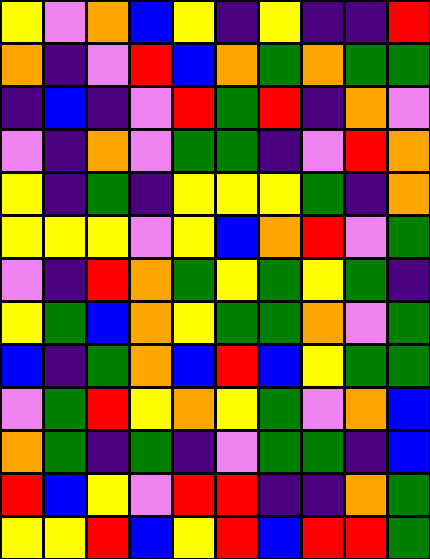[["yellow", "violet", "orange", "blue", "yellow", "indigo", "yellow", "indigo", "indigo", "red"], ["orange", "indigo", "violet", "red", "blue", "orange", "green", "orange", "green", "green"], ["indigo", "blue", "indigo", "violet", "red", "green", "red", "indigo", "orange", "violet"], ["violet", "indigo", "orange", "violet", "green", "green", "indigo", "violet", "red", "orange"], ["yellow", "indigo", "green", "indigo", "yellow", "yellow", "yellow", "green", "indigo", "orange"], ["yellow", "yellow", "yellow", "violet", "yellow", "blue", "orange", "red", "violet", "green"], ["violet", "indigo", "red", "orange", "green", "yellow", "green", "yellow", "green", "indigo"], ["yellow", "green", "blue", "orange", "yellow", "green", "green", "orange", "violet", "green"], ["blue", "indigo", "green", "orange", "blue", "red", "blue", "yellow", "green", "green"], ["violet", "green", "red", "yellow", "orange", "yellow", "green", "violet", "orange", "blue"], ["orange", "green", "indigo", "green", "indigo", "violet", "green", "green", "indigo", "blue"], ["red", "blue", "yellow", "violet", "red", "red", "indigo", "indigo", "orange", "green"], ["yellow", "yellow", "red", "blue", "yellow", "red", "blue", "red", "red", "green"]]